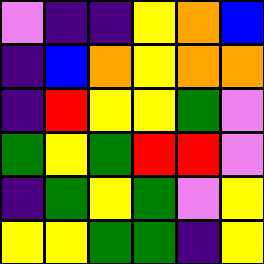[["violet", "indigo", "indigo", "yellow", "orange", "blue"], ["indigo", "blue", "orange", "yellow", "orange", "orange"], ["indigo", "red", "yellow", "yellow", "green", "violet"], ["green", "yellow", "green", "red", "red", "violet"], ["indigo", "green", "yellow", "green", "violet", "yellow"], ["yellow", "yellow", "green", "green", "indigo", "yellow"]]